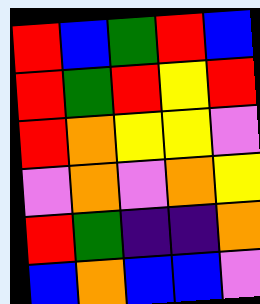[["red", "blue", "green", "red", "blue"], ["red", "green", "red", "yellow", "red"], ["red", "orange", "yellow", "yellow", "violet"], ["violet", "orange", "violet", "orange", "yellow"], ["red", "green", "indigo", "indigo", "orange"], ["blue", "orange", "blue", "blue", "violet"]]